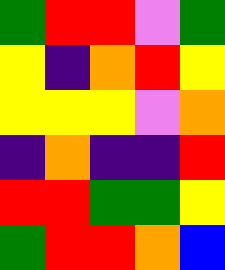[["green", "red", "red", "violet", "green"], ["yellow", "indigo", "orange", "red", "yellow"], ["yellow", "yellow", "yellow", "violet", "orange"], ["indigo", "orange", "indigo", "indigo", "red"], ["red", "red", "green", "green", "yellow"], ["green", "red", "red", "orange", "blue"]]